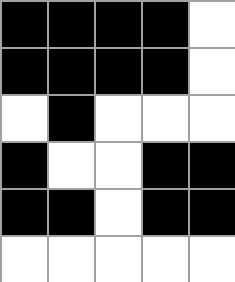[["black", "black", "black", "black", "white"], ["black", "black", "black", "black", "white"], ["white", "black", "white", "white", "white"], ["black", "white", "white", "black", "black"], ["black", "black", "white", "black", "black"], ["white", "white", "white", "white", "white"]]